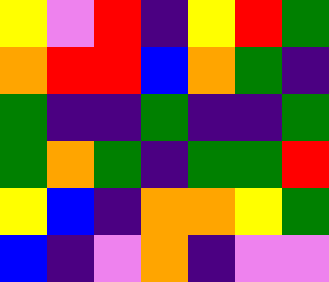[["yellow", "violet", "red", "indigo", "yellow", "red", "green"], ["orange", "red", "red", "blue", "orange", "green", "indigo"], ["green", "indigo", "indigo", "green", "indigo", "indigo", "green"], ["green", "orange", "green", "indigo", "green", "green", "red"], ["yellow", "blue", "indigo", "orange", "orange", "yellow", "green"], ["blue", "indigo", "violet", "orange", "indigo", "violet", "violet"]]